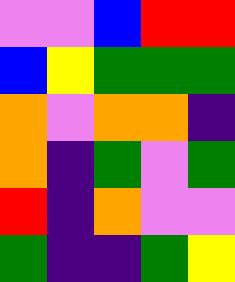[["violet", "violet", "blue", "red", "red"], ["blue", "yellow", "green", "green", "green"], ["orange", "violet", "orange", "orange", "indigo"], ["orange", "indigo", "green", "violet", "green"], ["red", "indigo", "orange", "violet", "violet"], ["green", "indigo", "indigo", "green", "yellow"]]